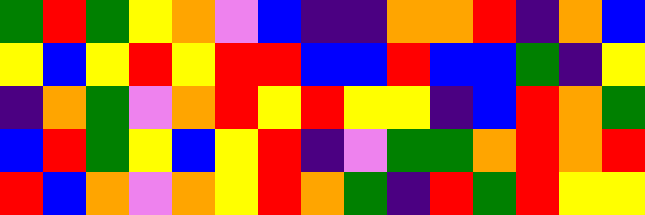[["green", "red", "green", "yellow", "orange", "violet", "blue", "indigo", "indigo", "orange", "orange", "red", "indigo", "orange", "blue"], ["yellow", "blue", "yellow", "red", "yellow", "red", "red", "blue", "blue", "red", "blue", "blue", "green", "indigo", "yellow"], ["indigo", "orange", "green", "violet", "orange", "red", "yellow", "red", "yellow", "yellow", "indigo", "blue", "red", "orange", "green"], ["blue", "red", "green", "yellow", "blue", "yellow", "red", "indigo", "violet", "green", "green", "orange", "red", "orange", "red"], ["red", "blue", "orange", "violet", "orange", "yellow", "red", "orange", "green", "indigo", "red", "green", "red", "yellow", "yellow"]]